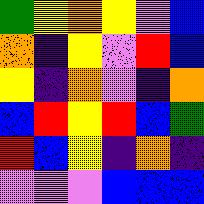[["green", "yellow", "orange", "yellow", "violet", "blue"], ["orange", "indigo", "yellow", "violet", "red", "blue"], ["yellow", "indigo", "orange", "violet", "indigo", "orange"], ["blue", "red", "yellow", "red", "blue", "green"], ["red", "blue", "yellow", "indigo", "orange", "indigo"], ["violet", "violet", "violet", "blue", "blue", "blue"]]